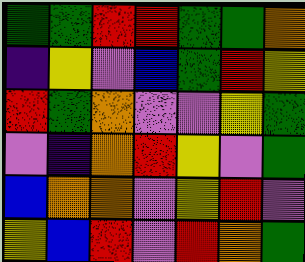[["green", "green", "red", "red", "green", "green", "orange"], ["indigo", "yellow", "violet", "blue", "green", "red", "yellow"], ["red", "green", "orange", "violet", "violet", "yellow", "green"], ["violet", "indigo", "orange", "red", "yellow", "violet", "green"], ["blue", "orange", "orange", "violet", "yellow", "red", "violet"], ["yellow", "blue", "red", "violet", "red", "orange", "green"]]